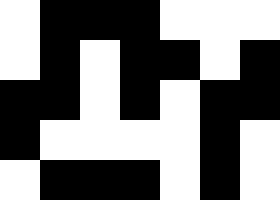[["white", "black", "black", "black", "white", "white", "white"], ["white", "black", "white", "black", "black", "white", "black"], ["black", "black", "white", "black", "white", "black", "black"], ["black", "white", "white", "white", "white", "black", "white"], ["white", "black", "black", "black", "white", "black", "white"]]